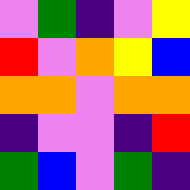[["violet", "green", "indigo", "violet", "yellow"], ["red", "violet", "orange", "yellow", "blue"], ["orange", "orange", "violet", "orange", "orange"], ["indigo", "violet", "violet", "indigo", "red"], ["green", "blue", "violet", "green", "indigo"]]